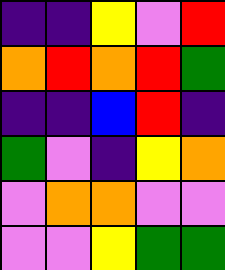[["indigo", "indigo", "yellow", "violet", "red"], ["orange", "red", "orange", "red", "green"], ["indigo", "indigo", "blue", "red", "indigo"], ["green", "violet", "indigo", "yellow", "orange"], ["violet", "orange", "orange", "violet", "violet"], ["violet", "violet", "yellow", "green", "green"]]